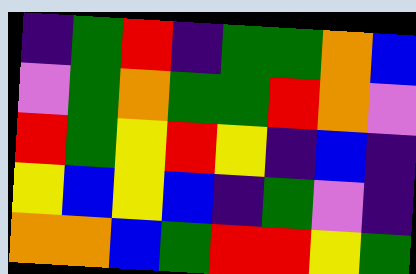[["indigo", "green", "red", "indigo", "green", "green", "orange", "blue"], ["violet", "green", "orange", "green", "green", "red", "orange", "violet"], ["red", "green", "yellow", "red", "yellow", "indigo", "blue", "indigo"], ["yellow", "blue", "yellow", "blue", "indigo", "green", "violet", "indigo"], ["orange", "orange", "blue", "green", "red", "red", "yellow", "green"]]